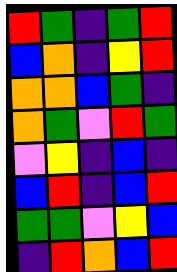[["red", "green", "indigo", "green", "red"], ["blue", "orange", "indigo", "yellow", "red"], ["orange", "orange", "blue", "green", "indigo"], ["orange", "green", "violet", "red", "green"], ["violet", "yellow", "indigo", "blue", "indigo"], ["blue", "red", "indigo", "blue", "red"], ["green", "green", "violet", "yellow", "blue"], ["indigo", "red", "orange", "blue", "red"]]